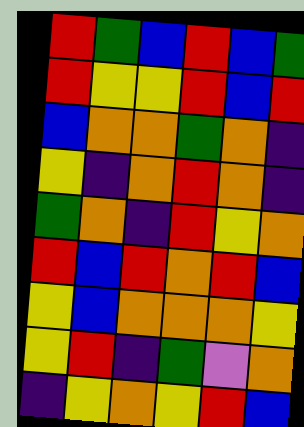[["red", "green", "blue", "red", "blue", "green"], ["red", "yellow", "yellow", "red", "blue", "red"], ["blue", "orange", "orange", "green", "orange", "indigo"], ["yellow", "indigo", "orange", "red", "orange", "indigo"], ["green", "orange", "indigo", "red", "yellow", "orange"], ["red", "blue", "red", "orange", "red", "blue"], ["yellow", "blue", "orange", "orange", "orange", "yellow"], ["yellow", "red", "indigo", "green", "violet", "orange"], ["indigo", "yellow", "orange", "yellow", "red", "blue"]]